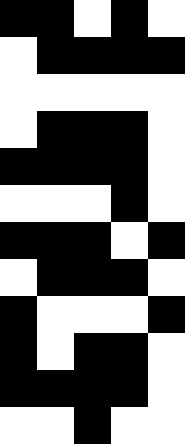[["black", "black", "white", "black", "white"], ["white", "black", "black", "black", "black"], ["white", "white", "white", "white", "white"], ["white", "black", "black", "black", "white"], ["black", "black", "black", "black", "white"], ["white", "white", "white", "black", "white"], ["black", "black", "black", "white", "black"], ["white", "black", "black", "black", "white"], ["black", "white", "white", "white", "black"], ["black", "white", "black", "black", "white"], ["black", "black", "black", "black", "white"], ["white", "white", "black", "white", "white"]]